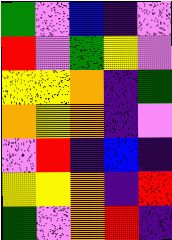[["green", "violet", "blue", "indigo", "violet"], ["red", "violet", "green", "yellow", "violet"], ["yellow", "yellow", "orange", "indigo", "green"], ["orange", "yellow", "orange", "indigo", "violet"], ["violet", "red", "indigo", "blue", "indigo"], ["yellow", "yellow", "orange", "indigo", "red"], ["green", "violet", "orange", "red", "indigo"]]